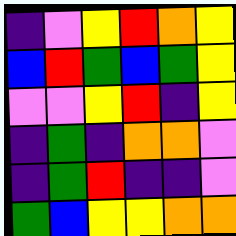[["indigo", "violet", "yellow", "red", "orange", "yellow"], ["blue", "red", "green", "blue", "green", "yellow"], ["violet", "violet", "yellow", "red", "indigo", "yellow"], ["indigo", "green", "indigo", "orange", "orange", "violet"], ["indigo", "green", "red", "indigo", "indigo", "violet"], ["green", "blue", "yellow", "yellow", "orange", "orange"]]